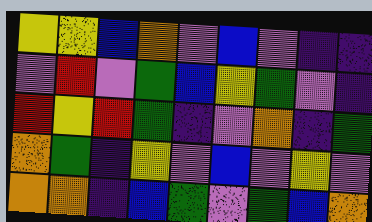[["yellow", "yellow", "blue", "orange", "violet", "blue", "violet", "indigo", "indigo"], ["violet", "red", "violet", "green", "blue", "yellow", "green", "violet", "indigo"], ["red", "yellow", "red", "green", "indigo", "violet", "orange", "indigo", "green"], ["orange", "green", "indigo", "yellow", "violet", "blue", "violet", "yellow", "violet"], ["orange", "orange", "indigo", "blue", "green", "violet", "green", "blue", "orange"]]